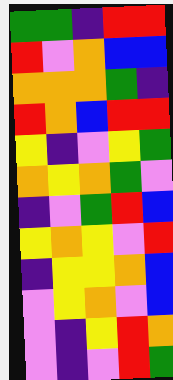[["green", "green", "indigo", "red", "red"], ["red", "violet", "orange", "blue", "blue"], ["orange", "orange", "orange", "green", "indigo"], ["red", "orange", "blue", "red", "red"], ["yellow", "indigo", "violet", "yellow", "green"], ["orange", "yellow", "orange", "green", "violet"], ["indigo", "violet", "green", "red", "blue"], ["yellow", "orange", "yellow", "violet", "red"], ["indigo", "yellow", "yellow", "orange", "blue"], ["violet", "yellow", "orange", "violet", "blue"], ["violet", "indigo", "yellow", "red", "orange"], ["violet", "indigo", "violet", "red", "green"]]